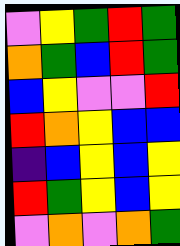[["violet", "yellow", "green", "red", "green"], ["orange", "green", "blue", "red", "green"], ["blue", "yellow", "violet", "violet", "red"], ["red", "orange", "yellow", "blue", "blue"], ["indigo", "blue", "yellow", "blue", "yellow"], ["red", "green", "yellow", "blue", "yellow"], ["violet", "orange", "violet", "orange", "green"]]